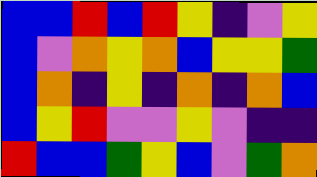[["blue", "blue", "red", "blue", "red", "yellow", "indigo", "violet", "yellow"], ["blue", "violet", "orange", "yellow", "orange", "blue", "yellow", "yellow", "green"], ["blue", "orange", "indigo", "yellow", "indigo", "orange", "indigo", "orange", "blue"], ["blue", "yellow", "red", "violet", "violet", "yellow", "violet", "indigo", "indigo"], ["red", "blue", "blue", "green", "yellow", "blue", "violet", "green", "orange"]]